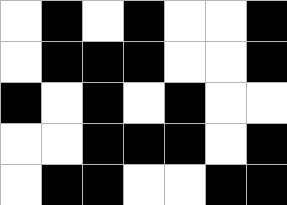[["white", "black", "white", "black", "white", "white", "black"], ["white", "black", "black", "black", "white", "white", "black"], ["black", "white", "black", "white", "black", "white", "white"], ["white", "white", "black", "black", "black", "white", "black"], ["white", "black", "black", "white", "white", "black", "black"]]